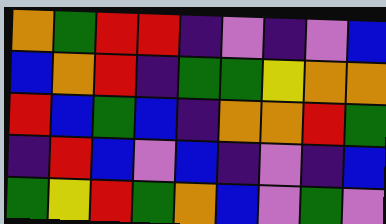[["orange", "green", "red", "red", "indigo", "violet", "indigo", "violet", "blue"], ["blue", "orange", "red", "indigo", "green", "green", "yellow", "orange", "orange"], ["red", "blue", "green", "blue", "indigo", "orange", "orange", "red", "green"], ["indigo", "red", "blue", "violet", "blue", "indigo", "violet", "indigo", "blue"], ["green", "yellow", "red", "green", "orange", "blue", "violet", "green", "violet"]]